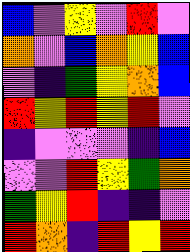[["blue", "violet", "yellow", "violet", "red", "violet"], ["orange", "violet", "blue", "orange", "yellow", "blue"], ["violet", "indigo", "green", "yellow", "orange", "blue"], ["red", "yellow", "red", "yellow", "red", "violet"], ["indigo", "violet", "violet", "violet", "indigo", "blue"], ["violet", "violet", "red", "yellow", "green", "orange"], ["green", "yellow", "red", "indigo", "indigo", "violet"], ["red", "orange", "indigo", "red", "yellow", "red"]]